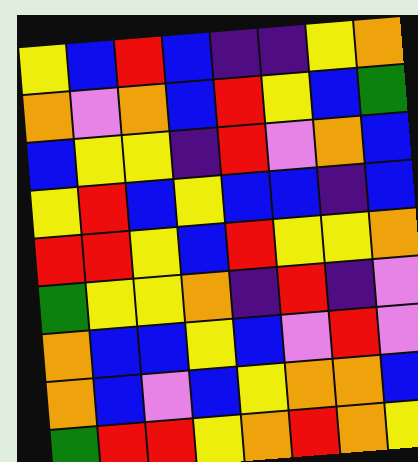[["yellow", "blue", "red", "blue", "indigo", "indigo", "yellow", "orange"], ["orange", "violet", "orange", "blue", "red", "yellow", "blue", "green"], ["blue", "yellow", "yellow", "indigo", "red", "violet", "orange", "blue"], ["yellow", "red", "blue", "yellow", "blue", "blue", "indigo", "blue"], ["red", "red", "yellow", "blue", "red", "yellow", "yellow", "orange"], ["green", "yellow", "yellow", "orange", "indigo", "red", "indigo", "violet"], ["orange", "blue", "blue", "yellow", "blue", "violet", "red", "violet"], ["orange", "blue", "violet", "blue", "yellow", "orange", "orange", "blue"], ["green", "red", "red", "yellow", "orange", "red", "orange", "yellow"]]